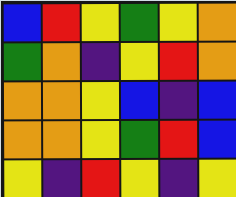[["blue", "red", "yellow", "green", "yellow", "orange"], ["green", "orange", "indigo", "yellow", "red", "orange"], ["orange", "orange", "yellow", "blue", "indigo", "blue"], ["orange", "orange", "yellow", "green", "red", "blue"], ["yellow", "indigo", "red", "yellow", "indigo", "yellow"]]